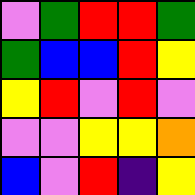[["violet", "green", "red", "red", "green"], ["green", "blue", "blue", "red", "yellow"], ["yellow", "red", "violet", "red", "violet"], ["violet", "violet", "yellow", "yellow", "orange"], ["blue", "violet", "red", "indigo", "yellow"]]